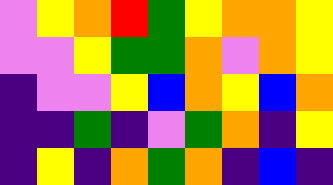[["violet", "yellow", "orange", "red", "green", "yellow", "orange", "orange", "yellow"], ["violet", "violet", "yellow", "green", "green", "orange", "violet", "orange", "yellow"], ["indigo", "violet", "violet", "yellow", "blue", "orange", "yellow", "blue", "orange"], ["indigo", "indigo", "green", "indigo", "violet", "green", "orange", "indigo", "yellow"], ["indigo", "yellow", "indigo", "orange", "green", "orange", "indigo", "blue", "indigo"]]